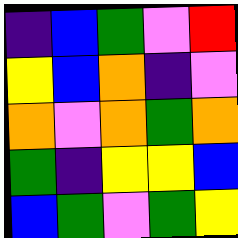[["indigo", "blue", "green", "violet", "red"], ["yellow", "blue", "orange", "indigo", "violet"], ["orange", "violet", "orange", "green", "orange"], ["green", "indigo", "yellow", "yellow", "blue"], ["blue", "green", "violet", "green", "yellow"]]